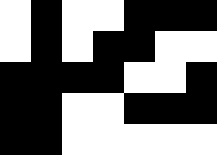[["white", "black", "white", "white", "black", "black", "black"], ["white", "black", "white", "black", "black", "white", "white"], ["black", "black", "black", "black", "white", "white", "black"], ["black", "black", "white", "white", "black", "black", "black"], ["black", "black", "white", "white", "white", "white", "white"]]